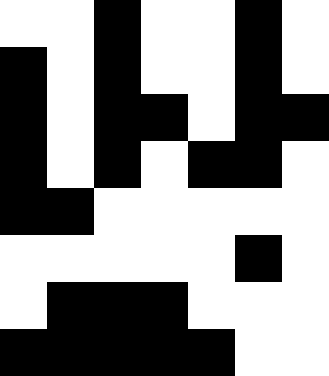[["white", "white", "black", "white", "white", "black", "white"], ["black", "white", "black", "white", "white", "black", "white"], ["black", "white", "black", "black", "white", "black", "black"], ["black", "white", "black", "white", "black", "black", "white"], ["black", "black", "white", "white", "white", "white", "white"], ["white", "white", "white", "white", "white", "black", "white"], ["white", "black", "black", "black", "white", "white", "white"], ["black", "black", "black", "black", "black", "white", "white"]]